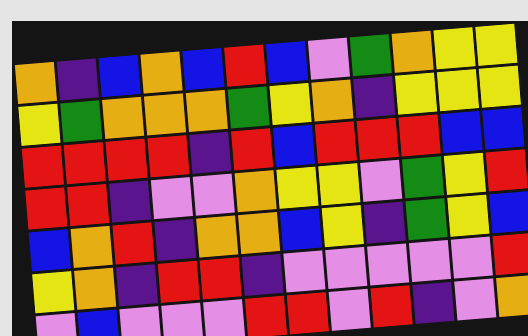[["orange", "indigo", "blue", "orange", "blue", "red", "blue", "violet", "green", "orange", "yellow", "yellow"], ["yellow", "green", "orange", "orange", "orange", "green", "yellow", "orange", "indigo", "yellow", "yellow", "yellow"], ["red", "red", "red", "red", "indigo", "red", "blue", "red", "red", "red", "blue", "blue"], ["red", "red", "indigo", "violet", "violet", "orange", "yellow", "yellow", "violet", "green", "yellow", "red"], ["blue", "orange", "red", "indigo", "orange", "orange", "blue", "yellow", "indigo", "green", "yellow", "blue"], ["yellow", "orange", "indigo", "red", "red", "indigo", "violet", "violet", "violet", "violet", "violet", "red"], ["violet", "blue", "violet", "violet", "violet", "red", "red", "violet", "red", "indigo", "violet", "orange"]]